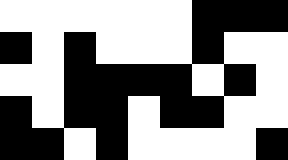[["white", "white", "white", "white", "white", "white", "black", "black", "black"], ["black", "white", "black", "white", "white", "white", "black", "white", "white"], ["white", "white", "black", "black", "black", "black", "white", "black", "white"], ["black", "white", "black", "black", "white", "black", "black", "white", "white"], ["black", "black", "white", "black", "white", "white", "white", "white", "black"]]